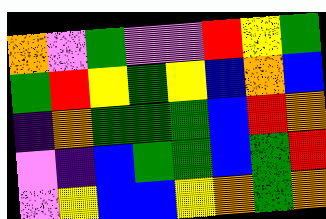[["orange", "violet", "green", "violet", "violet", "red", "yellow", "green"], ["green", "red", "yellow", "green", "yellow", "blue", "orange", "blue"], ["indigo", "orange", "green", "green", "green", "blue", "red", "orange"], ["violet", "indigo", "blue", "green", "green", "blue", "green", "red"], ["violet", "yellow", "blue", "blue", "yellow", "orange", "green", "orange"]]